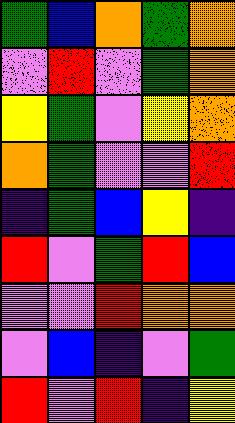[["green", "blue", "orange", "green", "orange"], ["violet", "red", "violet", "green", "orange"], ["yellow", "green", "violet", "yellow", "orange"], ["orange", "green", "violet", "violet", "red"], ["indigo", "green", "blue", "yellow", "indigo"], ["red", "violet", "green", "red", "blue"], ["violet", "violet", "red", "orange", "orange"], ["violet", "blue", "indigo", "violet", "green"], ["red", "violet", "red", "indigo", "yellow"]]